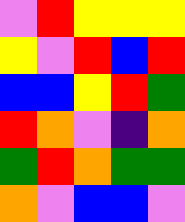[["violet", "red", "yellow", "yellow", "yellow"], ["yellow", "violet", "red", "blue", "red"], ["blue", "blue", "yellow", "red", "green"], ["red", "orange", "violet", "indigo", "orange"], ["green", "red", "orange", "green", "green"], ["orange", "violet", "blue", "blue", "violet"]]